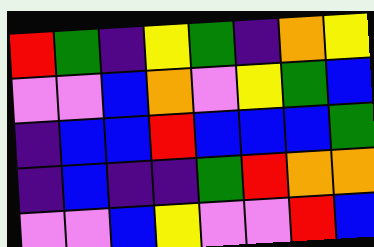[["red", "green", "indigo", "yellow", "green", "indigo", "orange", "yellow"], ["violet", "violet", "blue", "orange", "violet", "yellow", "green", "blue"], ["indigo", "blue", "blue", "red", "blue", "blue", "blue", "green"], ["indigo", "blue", "indigo", "indigo", "green", "red", "orange", "orange"], ["violet", "violet", "blue", "yellow", "violet", "violet", "red", "blue"]]